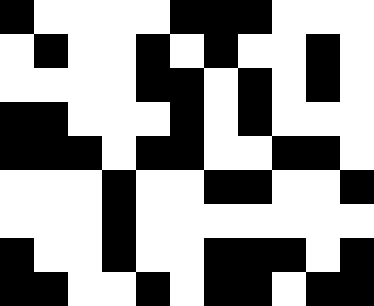[["black", "white", "white", "white", "white", "black", "black", "black", "white", "white", "white"], ["white", "black", "white", "white", "black", "white", "black", "white", "white", "black", "white"], ["white", "white", "white", "white", "black", "black", "white", "black", "white", "black", "white"], ["black", "black", "white", "white", "white", "black", "white", "black", "white", "white", "white"], ["black", "black", "black", "white", "black", "black", "white", "white", "black", "black", "white"], ["white", "white", "white", "black", "white", "white", "black", "black", "white", "white", "black"], ["white", "white", "white", "black", "white", "white", "white", "white", "white", "white", "white"], ["black", "white", "white", "black", "white", "white", "black", "black", "black", "white", "black"], ["black", "black", "white", "white", "black", "white", "black", "black", "white", "black", "black"]]